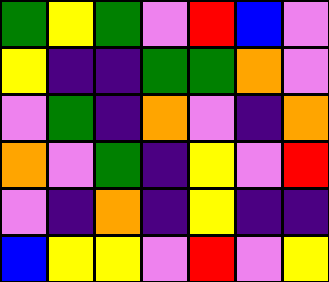[["green", "yellow", "green", "violet", "red", "blue", "violet"], ["yellow", "indigo", "indigo", "green", "green", "orange", "violet"], ["violet", "green", "indigo", "orange", "violet", "indigo", "orange"], ["orange", "violet", "green", "indigo", "yellow", "violet", "red"], ["violet", "indigo", "orange", "indigo", "yellow", "indigo", "indigo"], ["blue", "yellow", "yellow", "violet", "red", "violet", "yellow"]]